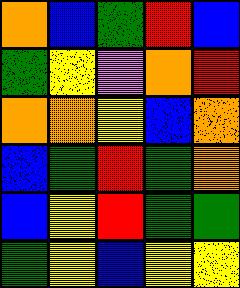[["orange", "blue", "green", "red", "blue"], ["green", "yellow", "violet", "orange", "red"], ["orange", "orange", "yellow", "blue", "orange"], ["blue", "green", "red", "green", "orange"], ["blue", "yellow", "red", "green", "green"], ["green", "yellow", "blue", "yellow", "yellow"]]